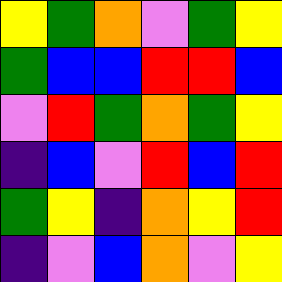[["yellow", "green", "orange", "violet", "green", "yellow"], ["green", "blue", "blue", "red", "red", "blue"], ["violet", "red", "green", "orange", "green", "yellow"], ["indigo", "blue", "violet", "red", "blue", "red"], ["green", "yellow", "indigo", "orange", "yellow", "red"], ["indigo", "violet", "blue", "orange", "violet", "yellow"]]